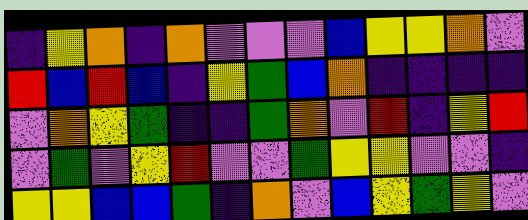[["indigo", "yellow", "orange", "indigo", "orange", "violet", "violet", "violet", "blue", "yellow", "yellow", "orange", "violet"], ["red", "blue", "red", "blue", "indigo", "yellow", "green", "blue", "orange", "indigo", "indigo", "indigo", "indigo"], ["violet", "orange", "yellow", "green", "indigo", "indigo", "green", "orange", "violet", "red", "indigo", "yellow", "red"], ["violet", "green", "violet", "yellow", "red", "violet", "violet", "green", "yellow", "yellow", "violet", "violet", "indigo"], ["yellow", "yellow", "blue", "blue", "green", "indigo", "orange", "violet", "blue", "yellow", "green", "yellow", "violet"]]